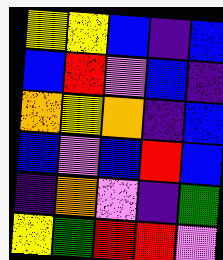[["yellow", "yellow", "blue", "indigo", "blue"], ["blue", "red", "violet", "blue", "indigo"], ["orange", "yellow", "orange", "indigo", "blue"], ["blue", "violet", "blue", "red", "blue"], ["indigo", "orange", "violet", "indigo", "green"], ["yellow", "green", "red", "red", "violet"]]